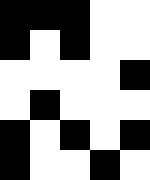[["black", "black", "black", "white", "white"], ["black", "white", "black", "white", "white"], ["white", "white", "white", "white", "black"], ["white", "black", "white", "white", "white"], ["black", "white", "black", "white", "black"], ["black", "white", "white", "black", "white"]]